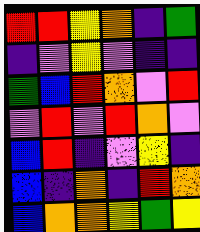[["red", "red", "yellow", "orange", "indigo", "green"], ["indigo", "violet", "yellow", "violet", "indigo", "indigo"], ["green", "blue", "red", "orange", "violet", "red"], ["violet", "red", "violet", "red", "orange", "violet"], ["blue", "red", "indigo", "violet", "yellow", "indigo"], ["blue", "indigo", "orange", "indigo", "red", "orange"], ["blue", "orange", "orange", "yellow", "green", "yellow"]]